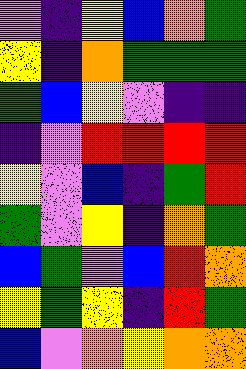[["violet", "indigo", "yellow", "blue", "orange", "green"], ["yellow", "indigo", "orange", "green", "green", "green"], ["green", "blue", "yellow", "violet", "indigo", "indigo"], ["indigo", "violet", "red", "red", "red", "red"], ["yellow", "violet", "blue", "indigo", "green", "red"], ["green", "violet", "yellow", "indigo", "orange", "green"], ["blue", "green", "violet", "blue", "red", "orange"], ["yellow", "green", "yellow", "indigo", "red", "green"], ["blue", "violet", "orange", "yellow", "orange", "orange"]]